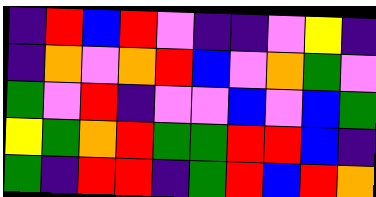[["indigo", "red", "blue", "red", "violet", "indigo", "indigo", "violet", "yellow", "indigo"], ["indigo", "orange", "violet", "orange", "red", "blue", "violet", "orange", "green", "violet"], ["green", "violet", "red", "indigo", "violet", "violet", "blue", "violet", "blue", "green"], ["yellow", "green", "orange", "red", "green", "green", "red", "red", "blue", "indigo"], ["green", "indigo", "red", "red", "indigo", "green", "red", "blue", "red", "orange"]]